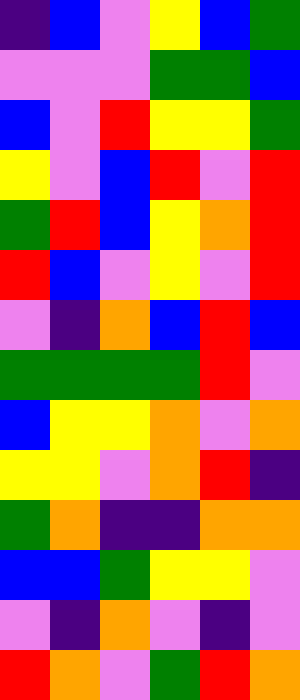[["indigo", "blue", "violet", "yellow", "blue", "green"], ["violet", "violet", "violet", "green", "green", "blue"], ["blue", "violet", "red", "yellow", "yellow", "green"], ["yellow", "violet", "blue", "red", "violet", "red"], ["green", "red", "blue", "yellow", "orange", "red"], ["red", "blue", "violet", "yellow", "violet", "red"], ["violet", "indigo", "orange", "blue", "red", "blue"], ["green", "green", "green", "green", "red", "violet"], ["blue", "yellow", "yellow", "orange", "violet", "orange"], ["yellow", "yellow", "violet", "orange", "red", "indigo"], ["green", "orange", "indigo", "indigo", "orange", "orange"], ["blue", "blue", "green", "yellow", "yellow", "violet"], ["violet", "indigo", "orange", "violet", "indigo", "violet"], ["red", "orange", "violet", "green", "red", "orange"]]